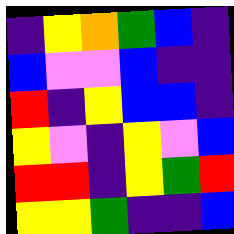[["indigo", "yellow", "orange", "green", "blue", "indigo"], ["blue", "violet", "violet", "blue", "indigo", "indigo"], ["red", "indigo", "yellow", "blue", "blue", "indigo"], ["yellow", "violet", "indigo", "yellow", "violet", "blue"], ["red", "red", "indigo", "yellow", "green", "red"], ["yellow", "yellow", "green", "indigo", "indigo", "blue"]]